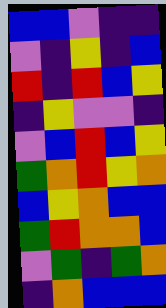[["blue", "blue", "violet", "indigo", "indigo"], ["violet", "indigo", "yellow", "indigo", "blue"], ["red", "indigo", "red", "blue", "yellow"], ["indigo", "yellow", "violet", "violet", "indigo"], ["violet", "blue", "red", "blue", "yellow"], ["green", "orange", "red", "yellow", "orange"], ["blue", "yellow", "orange", "blue", "blue"], ["green", "red", "orange", "orange", "blue"], ["violet", "green", "indigo", "green", "orange"], ["indigo", "orange", "blue", "blue", "blue"]]